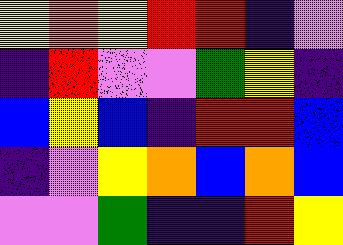[["yellow", "orange", "yellow", "red", "red", "indigo", "violet"], ["indigo", "red", "violet", "violet", "green", "yellow", "indigo"], ["blue", "yellow", "blue", "indigo", "red", "red", "blue"], ["indigo", "violet", "yellow", "orange", "blue", "orange", "blue"], ["violet", "violet", "green", "indigo", "indigo", "red", "yellow"]]